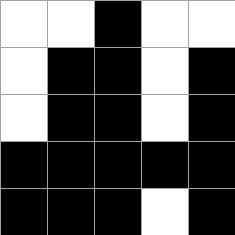[["white", "white", "black", "white", "white"], ["white", "black", "black", "white", "black"], ["white", "black", "black", "white", "black"], ["black", "black", "black", "black", "black"], ["black", "black", "black", "white", "black"]]